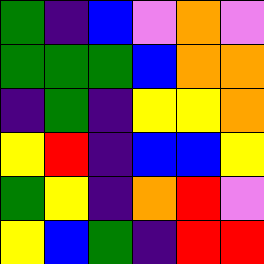[["green", "indigo", "blue", "violet", "orange", "violet"], ["green", "green", "green", "blue", "orange", "orange"], ["indigo", "green", "indigo", "yellow", "yellow", "orange"], ["yellow", "red", "indigo", "blue", "blue", "yellow"], ["green", "yellow", "indigo", "orange", "red", "violet"], ["yellow", "blue", "green", "indigo", "red", "red"]]